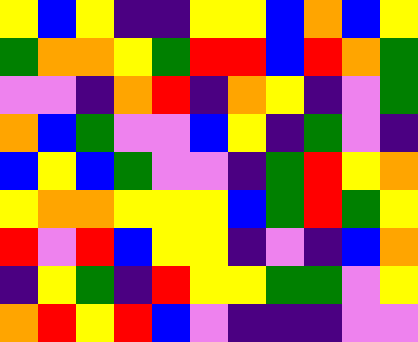[["yellow", "blue", "yellow", "indigo", "indigo", "yellow", "yellow", "blue", "orange", "blue", "yellow"], ["green", "orange", "orange", "yellow", "green", "red", "red", "blue", "red", "orange", "green"], ["violet", "violet", "indigo", "orange", "red", "indigo", "orange", "yellow", "indigo", "violet", "green"], ["orange", "blue", "green", "violet", "violet", "blue", "yellow", "indigo", "green", "violet", "indigo"], ["blue", "yellow", "blue", "green", "violet", "violet", "indigo", "green", "red", "yellow", "orange"], ["yellow", "orange", "orange", "yellow", "yellow", "yellow", "blue", "green", "red", "green", "yellow"], ["red", "violet", "red", "blue", "yellow", "yellow", "indigo", "violet", "indigo", "blue", "orange"], ["indigo", "yellow", "green", "indigo", "red", "yellow", "yellow", "green", "green", "violet", "yellow"], ["orange", "red", "yellow", "red", "blue", "violet", "indigo", "indigo", "indigo", "violet", "violet"]]